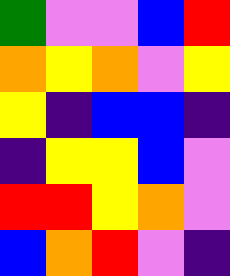[["green", "violet", "violet", "blue", "red"], ["orange", "yellow", "orange", "violet", "yellow"], ["yellow", "indigo", "blue", "blue", "indigo"], ["indigo", "yellow", "yellow", "blue", "violet"], ["red", "red", "yellow", "orange", "violet"], ["blue", "orange", "red", "violet", "indigo"]]